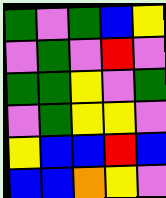[["green", "violet", "green", "blue", "yellow"], ["violet", "green", "violet", "red", "violet"], ["green", "green", "yellow", "violet", "green"], ["violet", "green", "yellow", "yellow", "violet"], ["yellow", "blue", "blue", "red", "blue"], ["blue", "blue", "orange", "yellow", "violet"]]